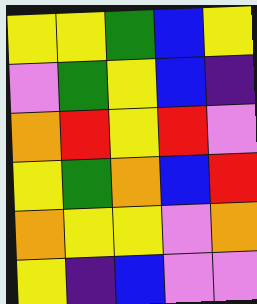[["yellow", "yellow", "green", "blue", "yellow"], ["violet", "green", "yellow", "blue", "indigo"], ["orange", "red", "yellow", "red", "violet"], ["yellow", "green", "orange", "blue", "red"], ["orange", "yellow", "yellow", "violet", "orange"], ["yellow", "indigo", "blue", "violet", "violet"]]